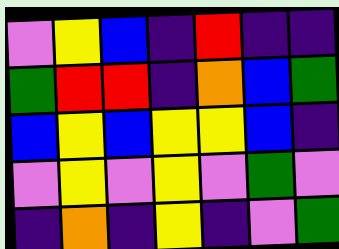[["violet", "yellow", "blue", "indigo", "red", "indigo", "indigo"], ["green", "red", "red", "indigo", "orange", "blue", "green"], ["blue", "yellow", "blue", "yellow", "yellow", "blue", "indigo"], ["violet", "yellow", "violet", "yellow", "violet", "green", "violet"], ["indigo", "orange", "indigo", "yellow", "indigo", "violet", "green"]]